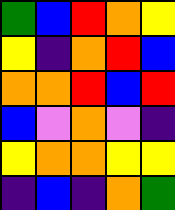[["green", "blue", "red", "orange", "yellow"], ["yellow", "indigo", "orange", "red", "blue"], ["orange", "orange", "red", "blue", "red"], ["blue", "violet", "orange", "violet", "indigo"], ["yellow", "orange", "orange", "yellow", "yellow"], ["indigo", "blue", "indigo", "orange", "green"]]